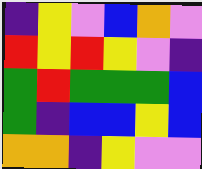[["indigo", "yellow", "violet", "blue", "orange", "violet"], ["red", "yellow", "red", "yellow", "violet", "indigo"], ["green", "red", "green", "green", "green", "blue"], ["green", "indigo", "blue", "blue", "yellow", "blue"], ["orange", "orange", "indigo", "yellow", "violet", "violet"]]